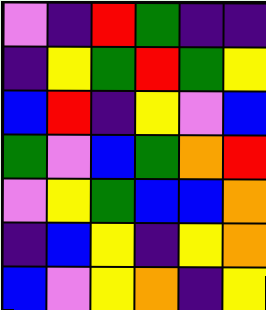[["violet", "indigo", "red", "green", "indigo", "indigo"], ["indigo", "yellow", "green", "red", "green", "yellow"], ["blue", "red", "indigo", "yellow", "violet", "blue"], ["green", "violet", "blue", "green", "orange", "red"], ["violet", "yellow", "green", "blue", "blue", "orange"], ["indigo", "blue", "yellow", "indigo", "yellow", "orange"], ["blue", "violet", "yellow", "orange", "indigo", "yellow"]]